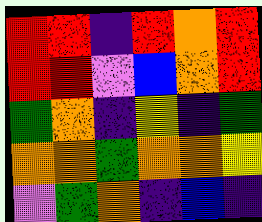[["red", "red", "indigo", "red", "orange", "red"], ["red", "red", "violet", "blue", "orange", "red"], ["green", "orange", "indigo", "yellow", "indigo", "green"], ["orange", "orange", "green", "orange", "orange", "yellow"], ["violet", "green", "orange", "indigo", "blue", "indigo"]]